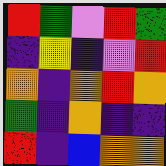[["red", "green", "violet", "red", "green"], ["indigo", "yellow", "indigo", "violet", "red"], ["orange", "indigo", "orange", "red", "orange"], ["green", "indigo", "orange", "indigo", "indigo"], ["red", "indigo", "blue", "orange", "orange"]]